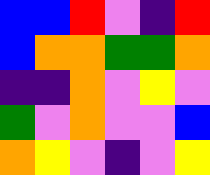[["blue", "blue", "red", "violet", "indigo", "red"], ["blue", "orange", "orange", "green", "green", "orange"], ["indigo", "indigo", "orange", "violet", "yellow", "violet"], ["green", "violet", "orange", "violet", "violet", "blue"], ["orange", "yellow", "violet", "indigo", "violet", "yellow"]]